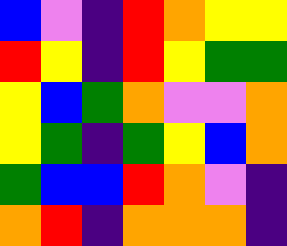[["blue", "violet", "indigo", "red", "orange", "yellow", "yellow"], ["red", "yellow", "indigo", "red", "yellow", "green", "green"], ["yellow", "blue", "green", "orange", "violet", "violet", "orange"], ["yellow", "green", "indigo", "green", "yellow", "blue", "orange"], ["green", "blue", "blue", "red", "orange", "violet", "indigo"], ["orange", "red", "indigo", "orange", "orange", "orange", "indigo"]]